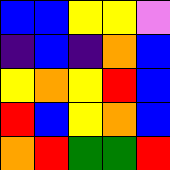[["blue", "blue", "yellow", "yellow", "violet"], ["indigo", "blue", "indigo", "orange", "blue"], ["yellow", "orange", "yellow", "red", "blue"], ["red", "blue", "yellow", "orange", "blue"], ["orange", "red", "green", "green", "red"]]